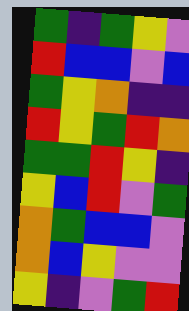[["green", "indigo", "green", "yellow", "violet"], ["red", "blue", "blue", "violet", "blue"], ["green", "yellow", "orange", "indigo", "indigo"], ["red", "yellow", "green", "red", "orange"], ["green", "green", "red", "yellow", "indigo"], ["yellow", "blue", "red", "violet", "green"], ["orange", "green", "blue", "blue", "violet"], ["orange", "blue", "yellow", "violet", "violet"], ["yellow", "indigo", "violet", "green", "red"]]